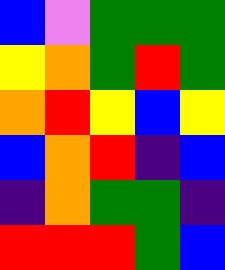[["blue", "violet", "green", "green", "green"], ["yellow", "orange", "green", "red", "green"], ["orange", "red", "yellow", "blue", "yellow"], ["blue", "orange", "red", "indigo", "blue"], ["indigo", "orange", "green", "green", "indigo"], ["red", "red", "red", "green", "blue"]]